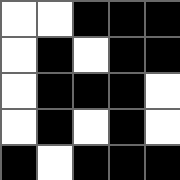[["white", "white", "black", "black", "black"], ["white", "black", "white", "black", "black"], ["white", "black", "black", "black", "white"], ["white", "black", "white", "black", "white"], ["black", "white", "black", "black", "black"]]